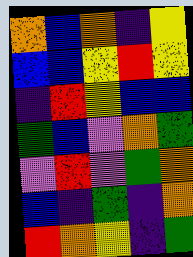[["orange", "blue", "orange", "indigo", "yellow"], ["blue", "blue", "yellow", "red", "yellow"], ["indigo", "red", "yellow", "blue", "blue"], ["green", "blue", "violet", "orange", "green"], ["violet", "red", "violet", "green", "orange"], ["blue", "indigo", "green", "indigo", "orange"], ["red", "orange", "yellow", "indigo", "green"]]